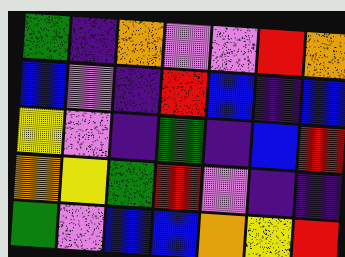[["green", "indigo", "orange", "violet", "violet", "red", "orange"], ["blue", "violet", "indigo", "red", "blue", "indigo", "blue"], ["yellow", "violet", "indigo", "green", "indigo", "blue", "red"], ["orange", "yellow", "green", "red", "violet", "indigo", "indigo"], ["green", "violet", "blue", "blue", "orange", "yellow", "red"]]